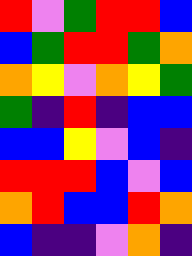[["red", "violet", "green", "red", "red", "blue"], ["blue", "green", "red", "red", "green", "orange"], ["orange", "yellow", "violet", "orange", "yellow", "green"], ["green", "indigo", "red", "indigo", "blue", "blue"], ["blue", "blue", "yellow", "violet", "blue", "indigo"], ["red", "red", "red", "blue", "violet", "blue"], ["orange", "red", "blue", "blue", "red", "orange"], ["blue", "indigo", "indigo", "violet", "orange", "indigo"]]